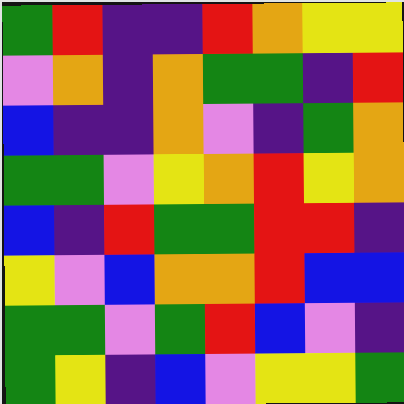[["green", "red", "indigo", "indigo", "red", "orange", "yellow", "yellow"], ["violet", "orange", "indigo", "orange", "green", "green", "indigo", "red"], ["blue", "indigo", "indigo", "orange", "violet", "indigo", "green", "orange"], ["green", "green", "violet", "yellow", "orange", "red", "yellow", "orange"], ["blue", "indigo", "red", "green", "green", "red", "red", "indigo"], ["yellow", "violet", "blue", "orange", "orange", "red", "blue", "blue"], ["green", "green", "violet", "green", "red", "blue", "violet", "indigo"], ["green", "yellow", "indigo", "blue", "violet", "yellow", "yellow", "green"]]